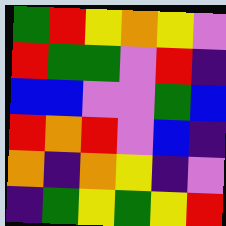[["green", "red", "yellow", "orange", "yellow", "violet"], ["red", "green", "green", "violet", "red", "indigo"], ["blue", "blue", "violet", "violet", "green", "blue"], ["red", "orange", "red", "violet", "blue", "indigo"], ["orange", "indigo", "orange", "yellow", "indigo", "violet"], ["indigo", "green", "yellow", "green", "yellow", "red"]]